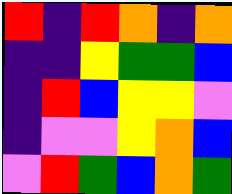[["red", "indigo", "red", "orange", "indigo", "orange"], ["indigo", "indigo", "yellow", "green", "green", "blue"], ["indigo", "red", "blue", "yellow", "yellow", "violet"], ["indigo", "violet", "violet", "yellow", "orange", "blue"], ["violet", "red", "green", "blue", "orange", "green"]]